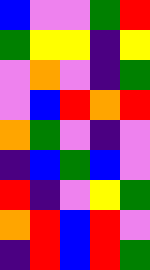[["blue", "violet", "violet", "green", "red"], ["green", "yellow", "yellow", "indigo", "yellow"], ["violet", "orange", "violet", "indigo", "green"], ["violet", "blue", "red", "orange", "red"], ["orange", "green", "violet", "indigo", "violet"], ["indigo", "blue", "green", "blue", "violet"], ["red", "indigo", "violet", "yellow", "green"], ["orange", "red", "blue", "red", "violet"], ["indigo", "red", "blue", "red", "green"]]